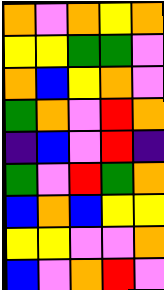[["orange", "violet", "orange", "yellow", "orange"], ["yellow", "yellow", "green", "green", "violet"], ["orange", "blue", "yellow", "orange", "violet"], ["green", "orange", "violet", "red", "orange"], ["indigo", "blue", "violet", "red", "indigo"], ["green", "violet", "red", "green", "orange"], ["blue", "orange", "blue", "yellow", "yellow"], ["yellow", "yellow", "violet", "violet", "orange"], ["blue", "violet", "orange", "red", "violet"]]